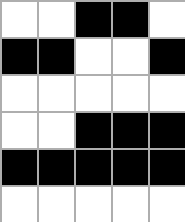[["white", "white", "black", "black", "white"], ["black", "black", "white", "white", "black"], ["white", "white", "white", "white", "white"], ["white", "white", "black", "black", "black"], ["black", "black", "black", "black", "black"], ["white", "white", "white", "white", "white"]]